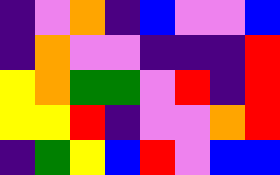[["indigo", "violet", "orange", "indigo", "blue", "violet", "violet", "blue"], ["indigo", "orange", "violet", "violet", "indigo", "indigo", "indigo", "red"], ["yellow", "orange", "green", "green", "violet", "red", "indigo", "red"], ["yellow", "yellow", "red", "indigo", "violet", "violet", "orange", "red"], ["indigo", "green", "yellow", "blue", "red", "violet", "blue", "blue"]]